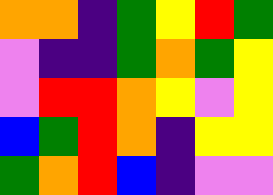[["orange", "orange", "indigo", "green", "yellow", "red", "green"], ["violet", "indigo", "indigo", "green", "orange", "green", "yellow"], ["violet", "red", "red", "orange", "yellow", "violet", "yellow"], ["blue", "green", "red", "orange", "indigo", "yellow", "yellow"], ["green", "orange", "red", "blue", "indigo", "violet", "violet"]]